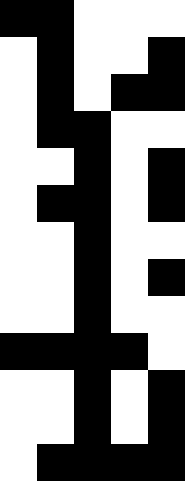[["black", "black", "white", "white", "white"], ["white", "black", "white", "white", "black"], ["white", "black", "white", "black", "black"], ["white", "black", "black", "white", "white"], ["white", "white", "black", "white", "black"], ["white", "black", "black", "white", "black"], ["white", "white", "black", "white", "white"], ["white", "white", "black", "white", "black"], ["white", "white", "black", "white", "white"], ["black", "black", "black", "black", "white"], ["white", "white", "black", "white", "black"], ["white", "white", "black", "white", "black"], ["white", "black", "black", "black", "black"]]